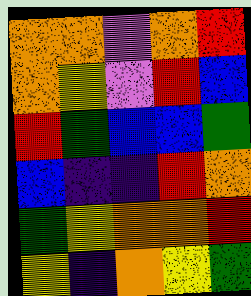[["orange", "orange", "violet", "orange", "red"], ["orange", "yellow", "violet", "red", "blue"], ["red", "green", "blue", "blue", "green"], ["blue", "indigo", "indigo", "red", "orange"], ["green", "yellow", "orange", "orange", "red"], ["yellow", "indigo", "orange", "yellow", "green"]]